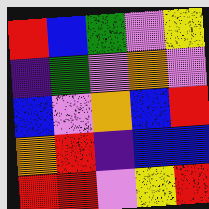[["red", "blue", "green", "violet", "yellow"], ["indigo", "green", "violet", "orange", "violet"], ["blue", "violet", "orange", "blue", "red"], ["orange", "red", "indigo", "blue", "blue"], ["red", "red", "violet", "yellow", "red"]]